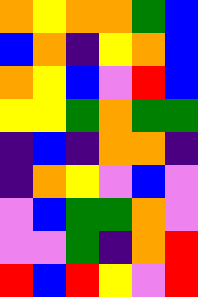[["orange", "yellow", "orange", "orange", "green", "blue"], ["blue", "orange", "indigo", "yellow", "orange", "blue"], ["orange", "yellow", "blue", "violet", "red", "blue"], ["yellow", "yellow", "green", "orange", "green", "green"], ["indigo", "blue", "indigo", "orange", "orange", "indigo"], ["indigo", "orange", "yellow", "violet", "blue", "violet"], ["violet", "blue", "green", "green", "orange", "violet"], ["violet", "violet", "green", "indigo", "orange", "red"], ["red", "blue", "red", "yellow", "violet", "red"]]